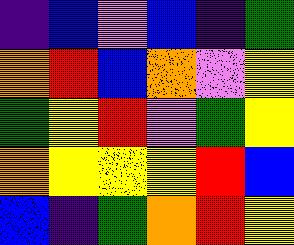[["indigo", "blue", "violet", "blue", "indigo", "green"], ["orange", "red", "blue", "orange", "violet", "yellow"], ["green", "yellow", "red", "violet", "green", "yellow"], ["orange", "yellow", "yellow", "yellow", "red", "blue"], ["blue", "indigo", "green", "orange", "red", "yellow"]]